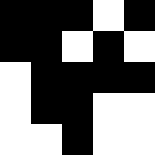[["black", "black", "black", "white", "black"], ["black", "black", "white", "black", "white"], ["white", "black", "black", "black", "black"], ["white", "black", "black", "white", "white"], ["white", "white", "black", "white", "white"]]